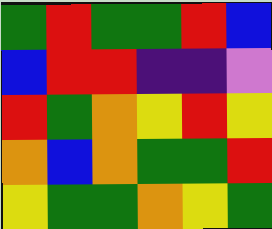[["green", "red", "green", "green", "red", "blue"], ["blue", "red", "red", "indigo", "indigo", "violet"], ["red", "green", "orange", "yellow", "red", "yellow"], ["orange", "blue", "orange", "green", "green", "red"], ["yellow", "green", "green", "orange", "yellow", "green"]]